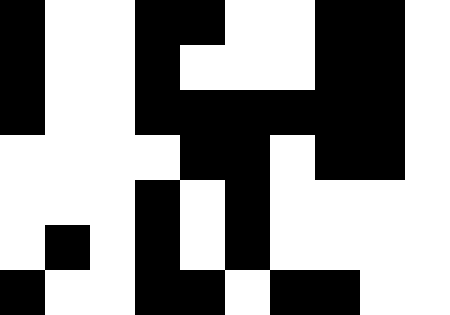[["black", "white", "white", "black", "black", "white", "white", "black", "black", "white"], ["black", "white", "white", "black", "white", "white", "white", "black", "black", "white"], ["black", "white", "white", "black", "black", "black", "black", "black", "black", "white"], ["white", "white", "white", "white", "black", "black", "white", "black", "black", "white"], ["white", "white", "white", "black", "white", "black", "white", "white", "white", "white"], ["white", "black", "white", "black", "white", "black", "white", "white", "white", "white"], ["black", "white", "white", "black", "black", "white", "black", "black", "white", "white"]]